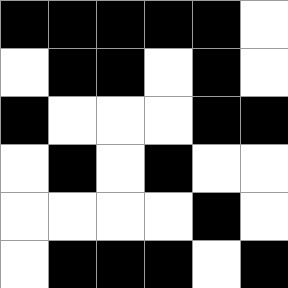[["black", "black", "black", "black", "black", "white"], ["white", "black", "black", "white", "black", "white"], ["black", "white", "white", "white", "black", "black"], ["white", "black", "white", "black", "white", "white"], ["white", "white", "white", "white", "black", "white"], ["white", "black", "black", "black", "white", "black"]]